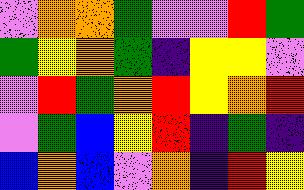[["violet", "orange", "orange", "green", "violet", "violet", "red", "green"], ["green", "yellow", "orange", "green", "indigo", "yellow", "yellow", "violet"], ["violet", "red", "green", "orange", "red", "yellow", "orange", "red"], ["violet", "green", "blue", "yellow", "red", "indigo", "green", "indigo"], ["blue", "orange", "blue", "violet", "orange", "indigo", "red", "yellow"]]